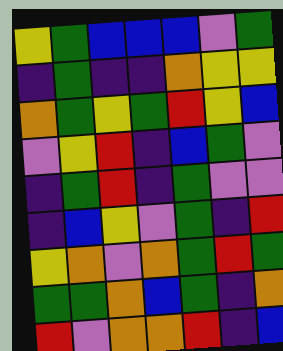[["yellow", "green", "blue", "blue", "blue", "violet", "green"], ["indigo", "green", "indigo", "indigo", "orange", "yellow", "yellow"], ["orange", "green", "yellow", "green", "red", "yellow", "blue"], ["violet", "yellow", "red", "indigo", "blue", "green", "violet"], ["indigo", "green", "red", "indigo", "green", "violet", "violet"], ["indigo", "blue", "yellow", "violet", "green", "indigo", "red"], ["yellow", "orange", "violet", "orange", "green", "red", "green"], ["green", "green", "orange", "blue", "green", "indigo", "orange"], ["red", "violet", "orange", "orange", "red", "indigo", "blue"]]